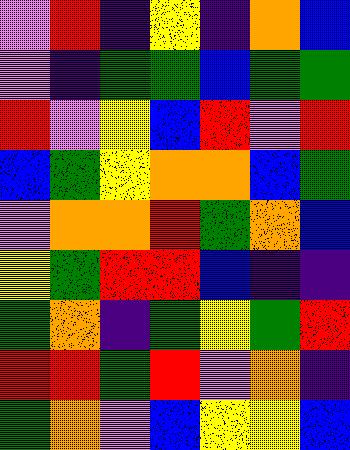[["violet", "red", "indigo", "yellow", "indigo", "orange", "blue"], ["violet", "indigo", "green", "green", "blue", "green", "green"], ["red", "violet", "yellow", "blue", "red", "violet", "red"], ["blue", "green", "yellow", "orange", "orange", "blue", "green"], ["violet", "orange", "orange", "red", "green", "orange", "blue"], ["yellow", "green", "red", "red", "blue", "indigo", "indigo"], ["green", "orange", "indigo", "green", "yellow", "green", "red"], ["red", "red", "green", "red", "violet", "orange", "indigo"], ["green", "orange", "violet", "blue", "yellow", "yellow", "blue"]]